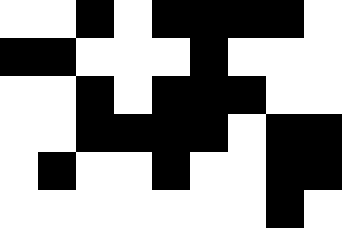[["white", "white", "black", "white", "black", "black", "black", "black", "white"], ["black", "black", "white", "white", "white", "black", "white", "white", "white"], ["white", "white", "black", "white", "black", "black", "black", "white", "white"], ["white", "white", "black", "black", "black", "black", "white", "black", "black"], ["white", "black", "white", "white", "black", "white", "white", "black", "black"], ["white", "white", "white", "white", "white", "white", "white", "black", "white"]]